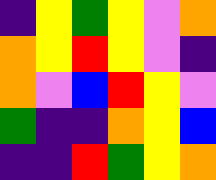[["indigo", "yellow", "green", "yellow", "violet", "orange"], ["orange", "yellow", "red", "yellow", "violet", "indigo"], ["orange", "violet", "blue", "red", "yellow", "violet"], ["green", "indigo", "indigo", "orange", "yellow", "blue"], ["indigo", "indigo", "red", "green", "yellow", "orange"]]